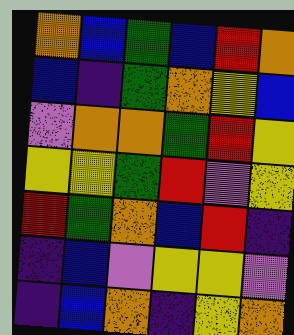[["orange", "blue", "green", "blue", "red", "orange"], ["blue", "indigo", "green", "orange", "yellow", "blue"], ["violet", "orange", "orange", "green", "red", "yellow"], ["yellow", "yellow", "green", "red", "violet", "yellow"], ["red", "green", "orange", "blue", "red", "indigo"], ["indigo", "blue", "violet", "yellow", "yellow", "violet"], ["indigo", "blue", "orange", "indigo", "yellow", "orange"]]